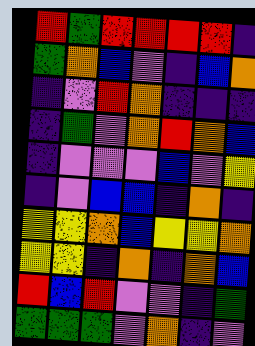[["red", "green", "red", "red", "red", "red", "indigo"], ["green", "orange", "blue", "violet", "indigo", "blue", "orange"], ["indigo", "violet", "red", "orange", "indigo", "indigo", "indigo"], ["indigo", "green", "violet", "orange", "red", "orange", "blue"], ["indigo", "violet", "violet", "violet", "blue", "violet", "yellow"], ["indigo", "violet", "blue", "blue", "indigo", "orange", "indigo"], ["yellow", "yellow", "orange", "blue", "yellow", "yellow", "orange"], ["yellow", "yellow", "indigo", "orange", "indigo", "orange", "blue"], ["red", "blue", "red", "violet", "violet", "indigo", "green"], ["green", "green", "green", "violet", "orange", "indigo", "violet"]]